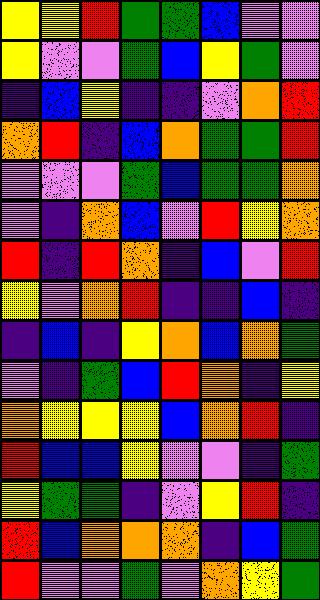[["yellow", "yellow", "red", "green", "green", "blue", "violet", "violet"], ["yellow", "violet", "violet", "green", "blue", "yellow", "green", "violet"], ["indigo", "blue", "yellow", "indigo", "indigo", "violet", "orange", "red"], ["orange", "red", "indigo", "blue", "orange", "green", "green", "red"], ["violet", "violet", "violet", "green", "blue", "green", "green", "orange"], ["violet", "indigo", "orange", "blue", "violet", "red", "yellow", "orange"], ["red", "indigo", "red", "orange", "indigo", "blue", "violet", "red"], ["yellow", "violet", "orange", "red", "indigo", "indigo", "blue", "indigo"], ["indigo", "blue", "indigo", "yellow", "orange", "blue", "orange", "green"], ["violet", "indigo", "green", "blue", "red", "orange", "indigo", "yellow"], ["orange", "yellow", "yellow", "yellow", "blue", "orange", "red", "indigo"], ["red", "blue", "blue", "yellow", "violet", "violet", "indigo", "green"], ["yellow", "green", "green", "indigo", "violet", "yellow", "red", "indigo"], ["red", "blue", "orange", "orange", "orange", "indigo", "blue", "green"], ["red", "violet", "violet", "green", "violet", "orange", "yellow", "green"]]